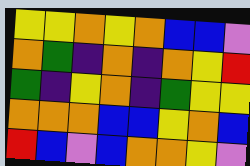[["yellow", "yellow", "orange", "yellow", "orange", "blue", "blue", "violet"], ["orange", "green", "indigo", "orange", "indigo", "orange", "yellow", "red"], ["green", "indigo", "yellow", "orange", "indigo", "green", "yellow", "yellow"], ["orange", "orange", "orange", "blue", "blue", "yellow", "orange", "blue"], ["red", "blue", "violet", "blue", "orange", "orange", "yellow", "violet"]]